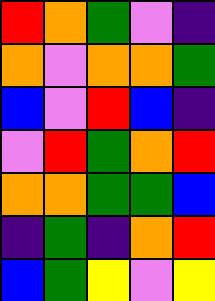[["red", "orange", "green", "violet", "indigo"], ["orange", "violet", "orange", "orange", "green"], ["blue", "violet", "red", "blue", "indigo"], ["violet", "red", "green", "orange", "red"], ["orange", "orange", "green", "green", "blue"], ["indigo", "green", "indigo", "orange", "red"], ["blue", "green", "yellow", "violet", "yellow"]]